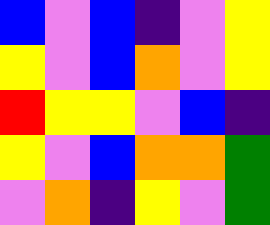[["blue", "violet", "blue", "indigo", "violet", "yellow"], ["yellow", "violet", "blue", "orange", "violet", "yellow"], ["red", "yellow", "yellow", "violet", "blue", "indigo"], ["yellow", "violet", "blue", "orange", "orange", "green"], ["violet", "orange", "indigo", "yellow", "violet", "green"]]